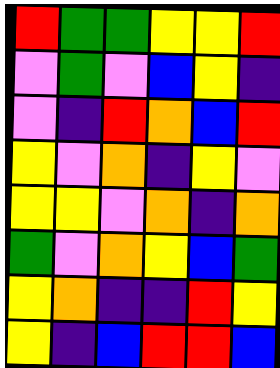[["red", "green", "green", "yellow", "yellow", "red"], ["violet", "green", "violet", "blue", "yellow", "indigo"], ["violet", "indigo", "red", "orange", "blue", "red"], ["yellow", "violet", "orange", "indigo", "yellow", "violet"], ["yellow", "yellow", "violet", "orange", "indigo", "orange"], ["green", "violet", "orange", "yellow", "blue", "green"], ["yellow", "orange", "indigo", "indigo", "red", "yellow"], ["yellow", "indigo", "blue", "red", "red", "blue"]]